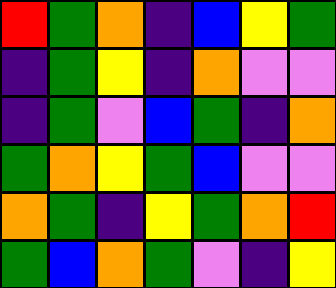[["red", "green", "orange", "indigo", "blue", "yellow", "green"], ["indigo", "green", "yellow", "indigo", "orange", "violet", "violet"], ["indigo", "green", "violet", "blue", "green", "indigo", "orange"], ["green", "orange", "yellow", "green", "blue", "violet", "violet"], ["orange", "green", "indigo", "yellow", "green", "orange", "red"], ["green", "blue", "orange", "green", "violet", "indigo", "yellow"]]